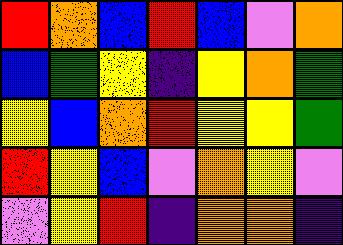[["red", "orange", "blue", "red", "blue", "violet", "orange"], ["blue", "green", "yellow", "indigo", "yellow", "orange", "green"], ["yellow", "blue", "orange", "red", "yellow", "yellow", "green"], ["red", "yellow", "blue", "violet", "orange", "yellow", "violet"], ["violet", "yellow", "red", "indigo", "orange", "orange", "indigo"]]